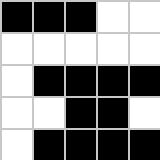[["black", "black", "black", "white", "white"], ["white", "white", "white", "white", "white"], ["white", "black", "black", "black", "black"], ["white", "white", "black", "black", "white"], ["white", "black", "black", "black", "black"]]